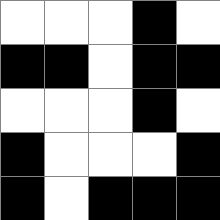[["white", "white", "white", "black", "white"], ["black", "black", "white", "black", "black"], ["white", "white", "white", "black", "white"], ["black", "white", "white", "white", "black"], ["black", "white", "black", "black", "black"]]